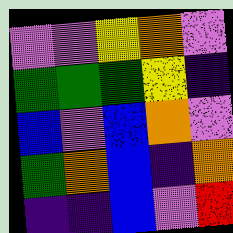[["violet", "violet", "yellow", "orange", "violet"], ["green", "green", "green", "yellow", "indigo"], ["blue", "violet", "blue", "orange", "violet"], ["green", "orange", "blue", "indigo", "orange"], ["indigo", "indigo", "blue", "violet", "red"]]